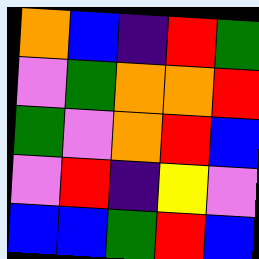[["orange", "blue", "indigo", "red", "green"], ["violet", "green", "orange", "orange", "red"], ["green", "violet", "orange", "red", "blue"], ["violet", "red", "indigo", "yellow", "violet"], ["blue", "blue", "green", "red", "blue"]]